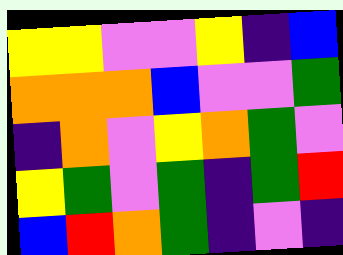[["yellow", "yellow", "violet", "violet", "yellow", "indigo", "blue"], ["orange", "orange", "orange", "blue", "violet", "violet", "green"], ["indigo", "orange", "violet", "yellow", "orange", "green", "violet"], ["yellow", "green", "violet", "green", "indigo", "green", "red"], ["blue", "red", "orange", "green", "indigo", "violet", "indigo"]]